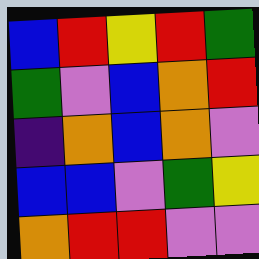[["blue", "red", "yellow", "red", "green"], ["green", "violet", "blue", "orange", "red"], ["indigo", "orange", "blue", "orange", "violet"], ["blue", "blue", "violet", "green", "yellow"], ["orange", "red", "red", "violet", "violet"]]